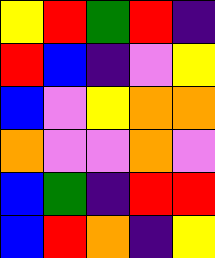[["yellow", "red", "green", "red", "indigo"], ["red", "blue", "indigo", "violet", "yellow"], ["blue", "violet", "yellow", "orange", "orange"], ["orange", "violet", "violet", "orange", "violet"], ["blue", "green", "indigo", "red", "red"], ["blue", "red", "orange", "indigo", "yellow"]]